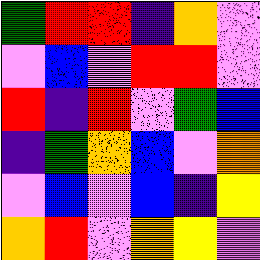[["green", "red", "red", "indigo", "orange", "violet"], ["violet", "blue", "violet", "red", "red", "violet"], ["red", "indigo", "red", "violet", "green", "blue"], ["indigo", "green", "orange", "blue", "violet", "orange"], ["violet", "blue", "violet", "blue", "indigo", "yellow"], ["orange", "red", "violet", "orange", "yellow", "violet"]]